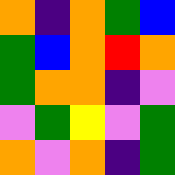[["orange", "indigo", "orange", "green", "blue"], ["green", "blue", "orange", "red", "orange"], ["green", "orange", "orange", "indigo", "violet"], ["violet", "green", "yellow", "violet", "green"], ["orange", "violet", "orange", "indigo", "green"]]